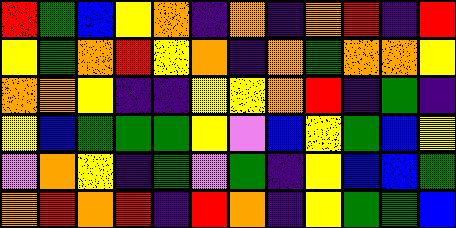[["red", "green", "blue", "yellow", "orange", "indigo", "orange", "indigo", "orange", "red", "indigo", "red"], ["yellow", "green", "orange", "red", "yellow", "orange", "indigo", "orange", "green", "orange", "orange", "yellow"], ["orange", "orange", "yellow", "indigo", "indigo", "yellow", "yellow", "orange", "red", "indigo", "green", "indigo"], ["yellow", "blue", "green", "green", "green", "yellow", "violet", "blue", "yellow", "green", "blue", "yellow"], ["violet", "orange", "yellow", "indigo", "green", "violet", "green", "indigo", "yellow", "blue", "blue", "green"], ["orange", "red", "orange", "red", "indigo", "red", "orange", "indigo", "yellow", "green", "green", "blue"]]